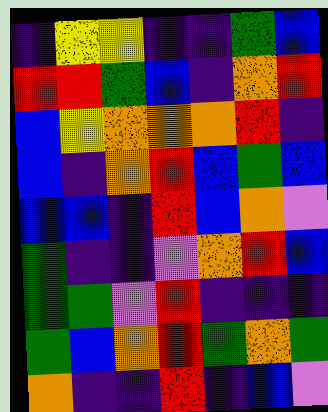[["indigo", "yellow", "yellow", "indigo", "indigo", "green", "blue"], ["red", "red", "green", "blue", "indigo", "orange", "red"], ["blue", "yellow", "orange", "orange", "orange", "red", "indigo"], ["blue", "indigo", "orange", "red", "blue", "green", "blue"], ["blue", "blue", "indigo", "red", "blue", "orange", "violet"], ["green", "indigo", "indigo", "violet", "orange", "red", "blue"], ["green", "green", "violet", "red", "indigo", "indigo", "indigo"], ["green", "blue", "orange", "red", "green", "orange", "green"], ["orange", "indigo", "indigo", "red", "indigo", "blue", "violet"]]